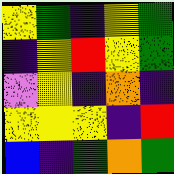[["yellow", "green", "indigo", "yellow", "green"], ["indigo", "yellow", "red", "yellow", "green"], ["violet", "yellow", "indigo", "orange", "indigo"], ["yellow", "yellow", "yellow", "indigo", "red"], ["blue", "indigo", "green", "orange", "green"]]